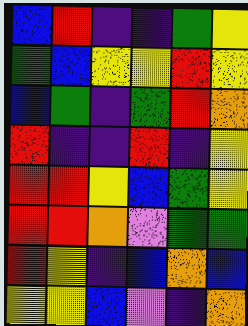[["blue", "red", "indigo", "indigo", "green", "yellow"], ["green", "blue", "yellow", "yellow", "red", "yellow"], ["blue", "green", "indigo", "green", "red", "orange"], ["red", "indigo", "indigo", "red", "indigo", "yellow"], ["red", "red", "yellow", "blue", "green", "yellow"], ["red", "red", "orange", "violet", "green", "green"], ["red", "yellow", "indigo", "blue", "orange", "blue"], ["yellow", "yellow", "blue", "violet", "indigo", "orange"]]